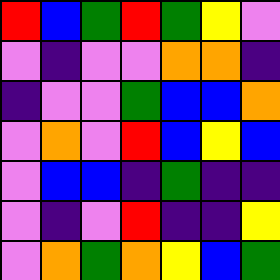[["red", "blue", "green", "red", "green", "yellow", "violet"], ["violet", "indigo", "violet", "violet", "orange", "orange", "indigo"], ["indigo", "violet", "violet", "green", "blue", "blue", "orange"], ["violet", "orange", "violet", "red", "blue", "yellow", "blue"], ["violet", "blue", "blue", "indigo", "green", "indigo", "indigo"], ["violet", "indigo", "violet", "red", "indigo", "indigo", "yellow"], ["violet", "orange", "green", "orange", "yellow", "blue", "green"]]